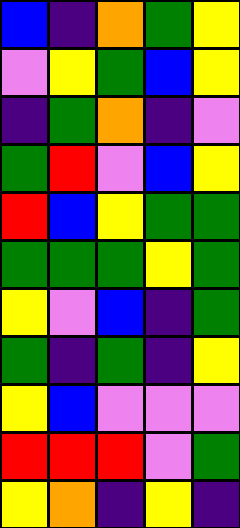[["blue", "indigo", "orange", "green", "yellow"], ["violet", "yellow", "green", "blue", "yellow"], ["indigo", "green", "orange", "indigo", "violet"], ["green", "red", "violet", "blue", "yellow"], ["red", "blue", "yellow", "green", "green"], ["green", "green", "green", "yellow", "green"], ["yellow", "violet", "blue", "indigo", "green"], ["green", "indigo", "green", "indigo", "yellow"], ["yellow", "blue", "violet", "violet", "violet"], ["red", "red", "red", "violet", "green"], ["yellow", "orange", "indigo", "yellow", "indigo"]]